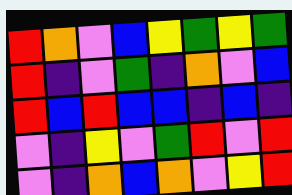[["red", "orange", "violet", "blue", "yellow", "green", "yellow", "green"], ["red", "indigo", "violet", "green", "indigo", "orange", "violet", "blue"], ["red", "blue", "red", "blue", "blue", "indigo", "blue", "indigo"], ["violet", "indigo", "yellow", "violet", "green", "red", "violet", "red"], ["violet", "indigo", "orange", "blue", "orange", "violet", "yellow", "red"]]